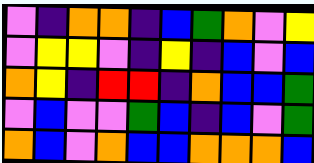[["violet", "indigo", "orange", "orange", "indigo", "blue", "green", "orange", "violet", "yellow"], ["violet", "yellow", "yellow", "violet", "indigo", "yellow", "indigo", "blue", "violet", "blue"], ["orange", "yellow", "indigo", "red", "red", "indigo", "orange", "blue", "blue", "green"], ["violet", "blue", "violet", "violet", "green", "blue", "indigo", "blue", "violet", "green"], ["orange", "blue", "violet", "orange", "blue", "blue", "orange", "orange", "orange", "blue"]]